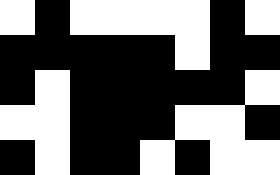[["white", "black", "white", "white", "white", "white", "black", "white"], ["black", "black", "black", "black", "black", "white", "black", "black"], ["black", "white", "black", "black", "black", "black", "black", "white"], ["white", "white", "black", "black", "black", "white", "white", "black"], ["black", "white", "black", "black", "white", "black", "white", "white"]]